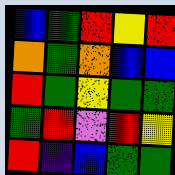[["blue", "green", "red", "yellow", "red"], ["orange", "green", "orange", "blue", "blue"], ["red", "green", "yellow", "green", "green"], ["green", "red", "violet", "red", "yellow"], ["red", "indigo", "blue", "green", "green"]]